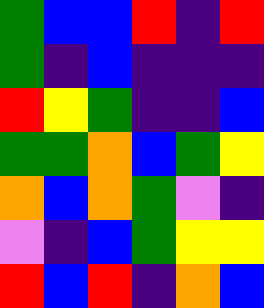[["green", "blue", "blue", "red", "indigo", "red"], ["green", "indigo", "blue", "indigo", "indigo", "indigo"], ["red", "yellow", "green", "indigo", "indigo", "blue"], ["green", "green", "orange", "blue", "green", "yellow"], ["orange", "blue", "orange", "green", "violet", "indigo"], ["violet", "indigo", "blue", "green", "yellow", "yellow"], ["red", "blue", "red", "indigo", "orange", "blue"]]